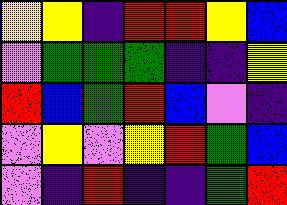[["yellow", "yellow", "indigo", "red", "red", "yellow", "blue"], ["violet", "green", "green", "green", "indigo", "indigo", "yellow"], ["red", "blue", "green", "red", "blue", "violet", "indigo"], ["violet", "yellow", "violet", "yellow", "red", "green", "blue"], ["violet", "indigo", "red", "indigo", "indigo", "green", "red"]]